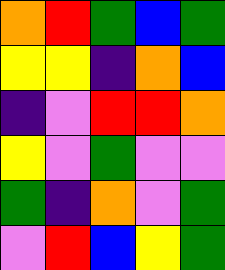[["orange", "red", "green", "blue", "green"], ["yellow", "yellow", "indigo", "orange", "blue"], ["indigo", "violet", "red", "red", "orange"], ["yellow", "violet", "green", "violet", "violet"], ["green", "indigo", "orange", "violet", "green"], ["violet", "red", "blue", "yellow", "green"]]